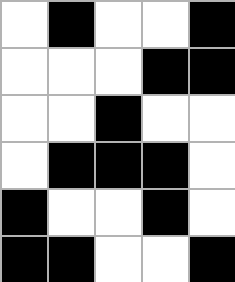[["white", "black", "white", "white", "black"], ["white", "white", "white", "black", "black"], ["white", "white", "black", "white", "white"], ["white", "black", "black", "black", "white"], ["black", "white", "white", "black", "white"], ["black", "black", "white", "white", "black"]]